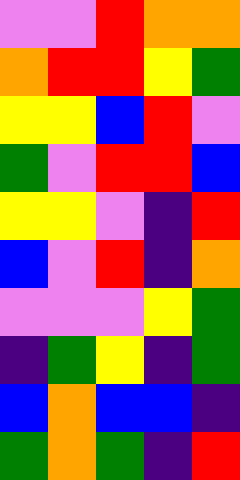[["violet", "violet", "red", "orange", "orange"], ["orange", "red", "red", "yellow", "green"], ["yellow", "yellow", "blue", "red", "violet"], ["green", "violet", "red", "red", "blue"], ["yellow", "yellow", "violet", "indigo", "red"], ["blue", "violet", "red", "indigo", "orange"], ["violet", "violet", "violet", "yellow", "green"], ["indigo", "green", "yellow", "indigo", "green"], ["blue", "orange", "blue", "blue", "indigo"], ["green", "orange", "green", "indigo", "red"]]